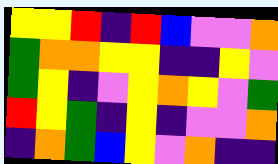[["yellow", "yellow", "red", "indigo", "red", "blue", "violet", "violet", "orange"], ["green", "orange", "orange", "yellow", "yellow", "indigo", "indigo", "yellow", "violet"], ["green", "yellow", "indigo", "violet", "yellow", "orange", "yellow", "violet", "green"], ["red", "yellow", "green", "indigo", "yellow", "indigo", "violet", "violet", "orange"], ["indigo", "orange", "green", "blue", "yellow", "violet", "orange", "indigo", "indigo"]]